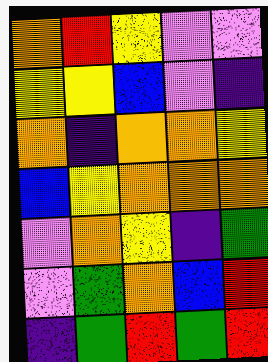[["orange", "red", "yellow", "violet", "violet"], ["yellow", "yellow", "blue", "violet", "indigo"], ["orange", "indigo", "orange", "orange", "yellow"], ["blue", "yellow", "orange", "orange", "orange"], ["violet", "orange", "yellow", "indigo", "green"], ["violet", "green", "orange", "blue", "red"], ["indigo", "green", "red", "green", "red"]]